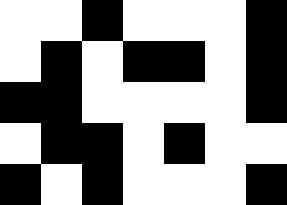[["white", "white", "black", "white", "white", "white", "black"], ["white", "black", "white", "black", "black", "white", "black"], ["black", "black", "white", "white", "white", "white", "black"], ["white", "black", "black", "white", "black", "white", "white"], ["black", "white", "black", "white", "white", "white", "black"]]